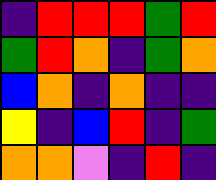[["indigo", "red", "red", "red", "green", "red"], ["green", "red", "orange", "indigo", "green", "orange"], ["blue", "orange", "indigo", "orange", "indigo", "indigo"], ["yellow", "indigo", "blue", "red", "indigo", "green"], ["orange", "orange", "violet", "indigo", "red", "indigo"]]